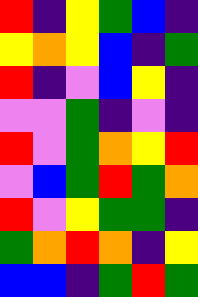[["red", "indigo", "yellow", "green", "blue", "indigo"], ["yellow", "orange", "yellow", "blue", "indigo", "green"], ["red", "indigo", "violet", "blue", "yellow", "indigo"], ["violet", "violet", "green", "indigo", "violet", "indigo"], ["red", "violet", "green", "orange", "yellow", "red"], ["violet", "blue", "green", "red", "green", "orange"], ["red", "violet", "yellow", "green", "green", "indigo"], ["green", "orange", "red", "orange", "indigo", "yellow"], ["blue", "blue", "indigo", "green", "red", "green"]]